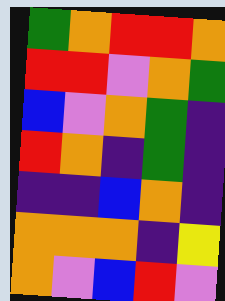[["green", "orange", "red", "red", "orange"], ["red", "red", "violet", "orange", "green"], ["blue", "violet", "orange", "green", "indigo"], ["red", "orange", "indigo", "green", "indigo"], ["indigo", "indigo", "blue", "orange", "indigo"], ["orange", "orange", "orange", "indigo", "yellow"], ["orange", "violet", "blue", "red", "violet"]]